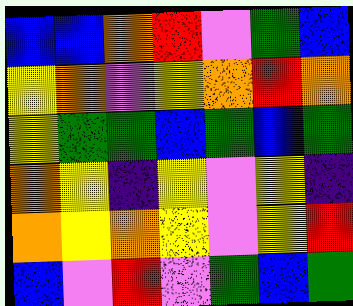[["blue", "blue", "orange", "red", "violet", "green", "blue"], ["yellow", "orange", "violet", "yellow", "orange", "red", "orange"], ["yellow", "green", "green", "blue", "green", "blue", "green"], ["orange", "yellow", "indigo", "yellow", "violet", "yellow", "indigo"], ["orange", "yellow", "orange", "yellow", "violet", "yellow", "red"], ["blue", "violet", "red", "violet", "green", "blue", "green"]]